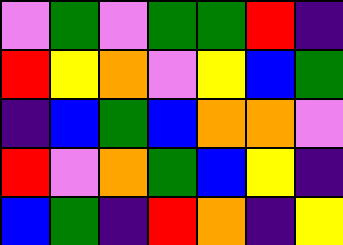[["violet", "green", "violet", "green", "green", "red", "indigo"], ["red", "yellow", "orange", "violet", "yellow", "blue", "green"], ["indigo", "blue", "green", "blue", "orange", "orange", "violet"], ["red", "violet", "orange", "green", "blue", "yellow", "indigo"], ["blue", "green", "indigo", "red", "orange", "indigo", "yellow"]]